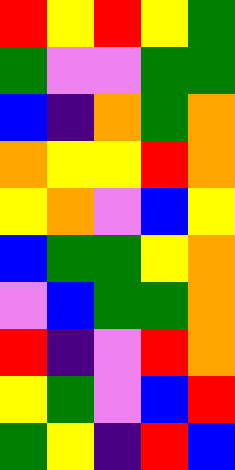[["red", "yellow", "red", "yellow", "green"], ["green", "violet", "violet", "green", "green"], ["blue", "indigo", "orange", "green", "orange"], ["orange", "yellow", "yellow", "red", "orange"], ["yellow", "orange", "violet", "blue", "yellow"], ["blue", "green", "green", "yellow", "orange"], ["violet", "blue", "green", "green", "orange"], ["red", "indigo", "violet", "red", "orange"], ["yellow", "green", "violet", "blue", "red"], ["green", "yellow", "indigo", "red", "blue"]]